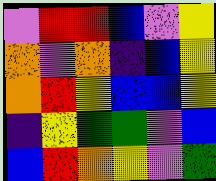[["violet", "red", "red", "blue", "violet", "yellow"], ["orange", "violet", "orange", "indigo", "blue", "yellow"], ["orange", "red", "yellow", "blue", "blue", "yellow"], ["indigo", "yellow", "green", "green", "violet", "blue"], ["blue", "red", "orange", "yellow", "violet", "green"]]